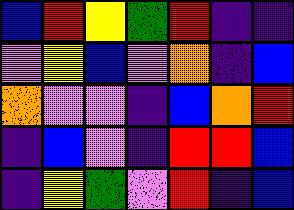[["blue", "red", "yellow", "green", "red", "indigo", "indigo"], ["violet", "yellow", "blue", "violet", "orange", "indigo", "blue"], ["orange", "violet", "violet", "indigo", "blue", "orange", "red"], ["indigo", "blue", "violet", "indigo", "red", "red", "blue"], ["indigo", "yellow", "green", "violet", "red", "indigo", "blue"]]